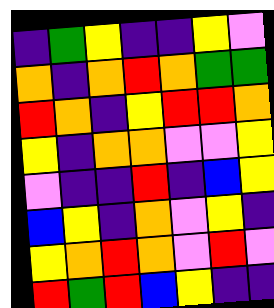[["indigo", "green", "yellow", "indigo", "indigo", "yellow", "violet"], ["orange", "indigo", "orange", "red", "orange", "green", "green"], ["red", "orange", "indigo", "yellow", "red", "red", "orange"], ["yellow", "indigo", "orange", "orange", "violet", "violet", "yellow"], ["violet", "indigo", "indigo", "red", "indigo", "blue", "yellow"], ["blue", "yellow", "indigo", "orange", "violet", "yellow", "indigo"], ["yellow", "orange", "red", "orange", "violet", "red", "violet"], ["red", "green", "red", "blue", "yellow", "indigo", "indigo"]]